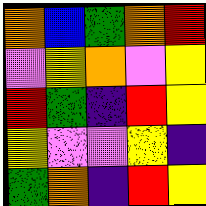[["orange", "blue", "green", "orange", "red"], ["violet", "yellow", "orange", "violet", "yellow"], ["red", "green", "indigo", "red", "yellow"], ["yellow", "violet", "violet", "yellow", "indigo"], ["green", "orange", "indigo", "red", "yellow"]]